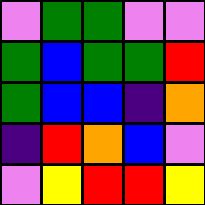[["violet", "green", "green", "violet", "violet"], ["green", "blue", "green", "green", "red"], ["green", "blue", "blue", "indigo", "orange"], ["indigo", "red", "orange", "blue", "violet"], ["violet", "yellow", "red", "red", "yellow"]]